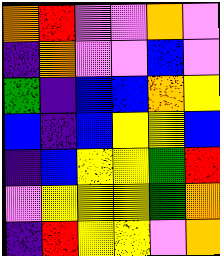[["orange", "red", "violet", "violet", "orange", "violet"], ["indigo", "orange", "violet", "violet", "blue", "violet"], ["green", "indigo", "blue", "blue", "orange", "yellow"], ["blue", "indigo", "blue", "yellow", "yellow", "blue"], ["indigo", "blue", "yellow", "yellow", "green", "red"], ["violet", "yellow", "yellow", "yellow", "green", "orange"], ["indigo", "red", "yellow", "yellow", "violet", "orange"]]